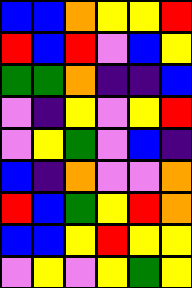[["blue", "blue", "orange", "yellow", "yellow", "red"], ["red", "blue", "red", "violet", "blue", "yellow"], ["green", "green", "orange", "indigo", "indigo", "blue"], ["violet", "indigo", "yellow", "violet", "yellow", "red"], ["violet", "yellow", "green", "violet", "blue", "indigo"], ["blue", "indigo", "orange", "violet", "violet", "orange"], ["red", "blue", "green", "yellow", "red", "orange"], ["blue", "blue", "yellow", "red", "yellow", "yellow"], ["violet", "yellow", "violet", "yellow", "green", "yellow"]]